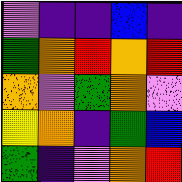[["violet", "indigo", "indigo", "blue", "indigo"], ["green", "orange", "red", "orange", "red"], ["orange", "violet", "green", "orange", "violet"], ["yellow", "orange", "indigo", "green", "blue"], ["green", "indigo", "violet", "orange", "red"]]